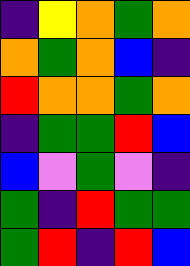[["indigo", "yellow", "orange", "green", "orange"], ["orange", "green", "orange", "blue", "indigo"], ["red", "orange", "orange", "green", "orange"], ["indigo", "green", "green", "red", "blue"], ["blue", "violet", "green", "violet", "indigo"], ["green", "indigo", "red", "green", "green"], ["green", "red", "indigo", "red", "blue"]]